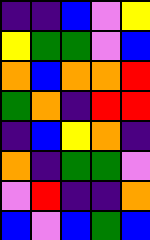[["indigo", "indigo", "blue", "violet", "yellow"], ["yellow", "green", "green", "violet", "blue"], ["orange", "blue", "orange", "orange", "red"], ["green", "orange", "indigo", "red", "red"], ["indigo", "blue", "yellow", "orange", "indigo"], ["orange", "indigo", "green", "green", "violet"], ["violet", "red", "indigo", "indigo", "orange"], ["blue", "violet", "blue", "green", "blue"]]